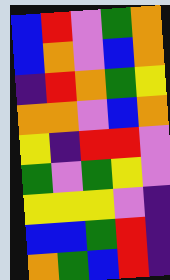[["blue", "red", "violet", "green", "orange"], ["blue", "orange", "violet", "blue", "orange"], ["indigo", "red", "orange", "green", "yellow"], ["orange", "orange", "violet", "blue", "orange"], ["yellow", "indigo", "red", "red", "violet"], ["green", "violet", "green", "yellow", "violet"], ["yellow", "yellow", "yellow", "violet", "indigo"], ["blue", "blue", "green", "red", "indigo"], ["orange", "green", "blue", "red", "indigo"]]